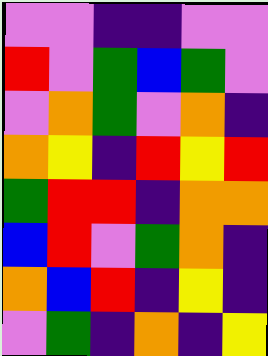[["violet", "violet", "indigo", "indigo", "violet", "violet"], ["red", "violet", "green", "blue", "green", "violet"], ["violet", "orange", "green", "violet", "orange", "indigo"], ["orange", "yellow", "indigo", "red", "yellow", "red"], ["green", "red", "red", "indigo", "orange", "orange"], ["blue", "red", "violet", "green", "orange", "indigo"], ["orange", "blue", "red", "indigo", "yellow", "indigo"], ["violet", "green", "indigo", "orange", "indigo", "yellow"]]